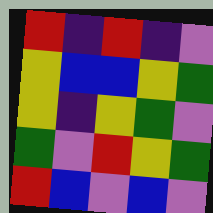[["red", "indigo", "red", "indigo", "violet"], ["yellow", "blue", "blue", "yellow", "green"], ["yellow", "indigo", "yellow", "green", "violet"], ["green", "violet", "red", "yellow", "green"], ["red", "blue", "violet", "blue", "violet"]]